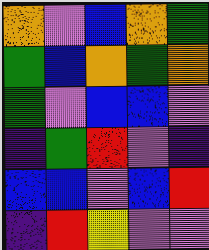[["orange", "violet", "blue", "orange", "green"], ["green", "blue", "orange", "green", "orange"], ["green", "violet", "blue", "blue", "violet"], ["indigo", "green", "red", "violet", "indigo"], ["blue", "blue", "violet", "blue", "red"], ["indigo", "red", "yellow", "violet", "violet"]]